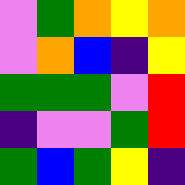[["violet", "green", "orange", "yellow", "orange"], ["violet", "orange", "blue", "indigo", "yellow"], ["green", "green", "green", "violet", "red"], ["indigo", "violet", "violet", "green", "red"], ["green", "blue", "green", "yellow", "indigo"]]